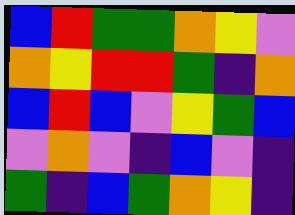[["blue", "red", "green", "green", "orange", "yellow", "violet"], ["orange", "yellow", "red", "red", "green", "indigo", "orange"], ["blue", "red", "blue", "violet", "yellow", "green", "blue"], ["violet", "orange", "violet", "indigo", "blue", "violet", "indigo"], ["green", "indigo", "blue", "green", "orange", "yellow", "indigo"]]